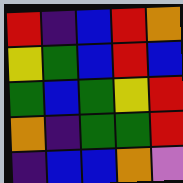[["red", "indigo", "blue", "red", "orange"], ["yellow", "green", "blue", "red", "blue"], ["green", "blue", "green", "yellow", "red"], ["orange", "indigo", "green", "green", "red"], ["indigo", "blue", "blue", "orange", "violet"]]